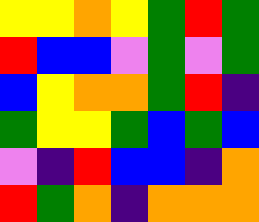[["yellow", "yellow", "orange", "yellow", "green", "red", "green"], ["red", "blue", "blue", "violet", "green", "violet", "green"], ["blue", "yellow", "orange", "orange", "green", "red", "indigo"], ["green", "yellow", "yellow", "green", "blue", "green", "blue"], ["violet", "indigo", "red", "blue", "blue", "indigo", "orange"], ["red", "green", "orange", "indigo", "orange", "orange", "orange"]]